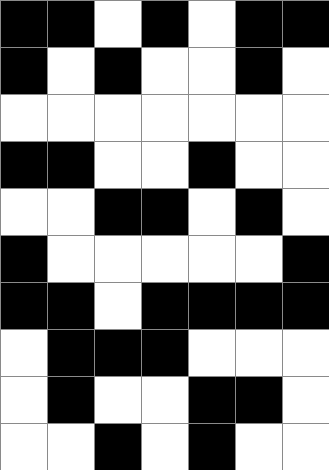[["black", "black", "white", "black", "white", "black", "black"], ["black", "white", "black", "white", "white", "black", "white"], ["white", "white", "white", "white", "white", "white", "white"], ["black", "black", "white", "white", "black", "white", "white"], ["white", "white", "black", "black", "white", "black", "white"], ["black", "white", "white", "white", "white", "white", "black"], ["black", "black", "white", "black", "black", "black", "black"], ["white", "black", "black", "black", "white", "white", "white"], ["white", "black", "white", "white", "black", "black", "white"], ["white", "white", "black", "white", "black", "white", "white"]]